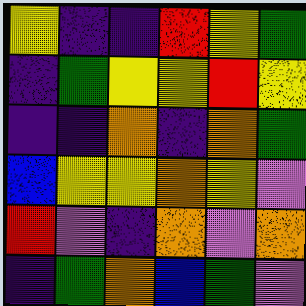[["yellow", "indigo", "indigo", "red", "yellow", "green"], ["indigo", "green", "yellow", "yellow", "red", "yellow"], ["indigo", "indigo", "orange", "indigo", "orange", "green"], ["blue", "yellow", "yellow", "orange", "yellow", "violet"], ["red", "violet", "indigo", "orange", "violet", "orange"], ["indigo", "green", "orange", "blue", "green", "violet"]]